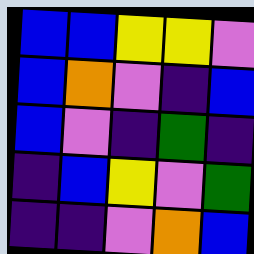[["blue", "blue", "yellow", "yellow", "violet"], ["blue", "orange", "violet", "indigo", "blue"], ["blue", "violet", "indigo", "green", "indigo"], ["indigo", "blue", "yellow", "violet", "green"], ["indigo", "indigo", "violet", "orange", "blue"]]